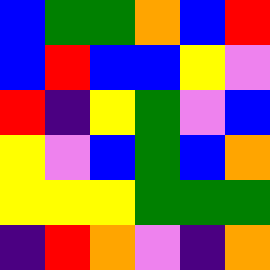[["blue", "green", "green", "orange", "blue", "red"], ["blue", "red", "blue", "blue", "yellow", "violet"], ["red", "indigo", "yellow", "green", "violet", "blue"], ["yellow", "violet", "blue", "green", "blue", "orange"], ["yellow", "yellow", "yellow", "green", "green", "green"], ["indigo", "red", "orange", "violet", "indigo", "orange"]]